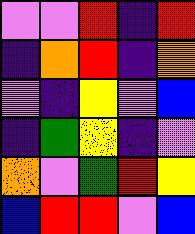[["violet", "violet", "red", "indigo", "red"], ["indigo", "orange", "red", "indigo", "orange"], ["violet", "indigo", "yellow", "violet", "blue"], ["indigo", "green", "yellow", "indigo", "violet"], ["orange", "violet", "green", "red", "yellow"], ["blue", "red", "red", "violet", "blue"]]